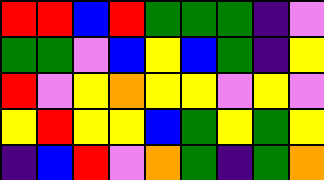[["red", "red", "blue", "red", "green", "green", "green", "indigo", "violet"], ["green", "green", "violet", "blue", "yellow", "blue", "green", "indigo", "yellow"], ["red", "violet", "yellow", "orange", "yellow", "yellow", "violet", "yellow", "violet"], ["yellow", "red", "yellow", "yellow", "blue", "green", "yellow", "green", "yellow"], ["indigo", "blue", "red", "violet", "orange", "green", "indigo", "green", "orange"]]